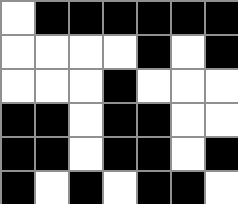[["white", "black", "black", "black", "black", "black", "black"], ["white", "white", "white", "white", "black", "white", "black"], ["white", "white", "white", "black", "white", "white", "white"], ["black", "black", "white", "black", "black", "white", "white"], ["black", "black", "white", "black", "black", "white", "black"], ["black", "white", "black", "white", "black", "black", "white"]]